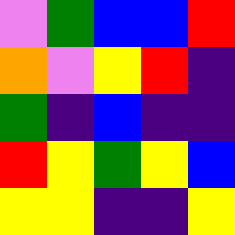[["violet", "green", "blue", "blue", "red"], ["orange", "violet", "yellow", "red", "indigo"], ["green", "indigo", "blue", "indigo", "indigo"], ["red", "yellow", "green", "yellow", "blue"], ["yellow", "yellow", "indigo", "indigo", "yellow"]]